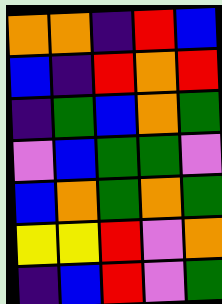[["orange", "orange", "indigo", "red", "blue"], ["blue", "indigo", "red", "orange", "red"], ["indigo", "green", "blue", "orange", "green"], ["violet", "blue", "green", "green", "violet"], ["blue", "orange", "green", "orange", "green"], ["yellow", "yellow", "red", "violet", "orange"], ["indigo", "blue", "red", "violet", "green"]]